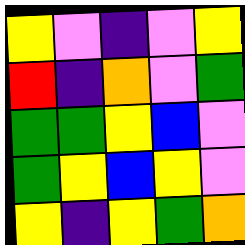[["yellow", "violet", "indigo", "violet", "yellow"], ["red", "indigo", "orange", "violet", "green"], ["green", "green", "yellow", "blue", "violet"], ["green", "yellow", "blue", "yellow", "violet"], ["yellow", "indigo", "yellow", "green", "orange"]]